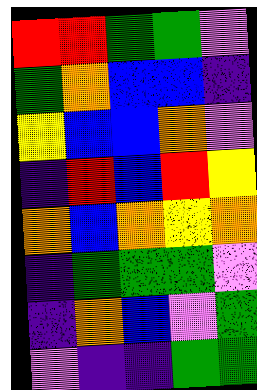[["red", "red", "green", "green", "violet"], ["green", "orange", "blue", "blue", "indigo"], ["yellow", "blue", "blue", "orange", "violet"], ["indigo", "red", "blue", "red", "yellow"], ["orange", "blue", "orange", "yellow", "orange"], ["indigo", "green", "green", "green", "violet"], ["indigo", "orange", "blue", "violet", "green"], ["violet", "indigo", "indigo", "green", "green"]]